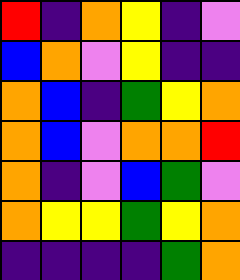[["red", "indigo", "orange", "yellow", "indigo", "violet"], ["blue", "orange", "violet", "yellow", "indigo", "indigo"], ["orange", "blue", "indigo", "green", "yellow", "orange"], ["orange", "blue", "violet", "orange", "orange", "red"], ["orange", "indigo", "violet", "blue", "green", "violet"], ["orange", "yellow", "yellow", "green", "yellow", "orange"], ["indigo", "indigo", "indigo", "indigo", "green", "orange"]]